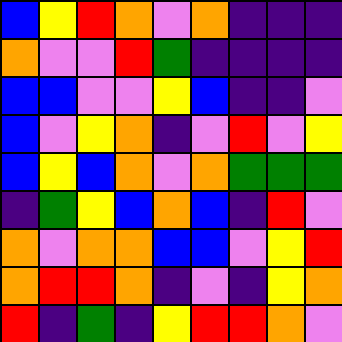[["blue", "yellow", "red", "orange", "violet", "orange", "indigo", "indigo", "indigo"], ["orange", "violet", "violet", "red", "green", "indigo", "indigo", "indigo", "indigo"], ["blue", "blue", "violet", "violet", "yellow", "blue", "indigo", "indigo", "violet"], ["blue", "violet", "yellow", "orange", "indigo", "violet", "red", "violet", "yellow"], ["blue", "yellow", "blue", "orange", "violet", "orange", "green", "green", "green"], ["indigo", "green", "yellow", "blue", "orange", "blue", "indigo", "red", "violet"], ["orange", "violet", "orange", "orange", "blue", "blue", "violet", "yellow", "red"], ["orange", "red", "red", "orange", "indigo", "violet", "indigo", "yellow", "orange"], ["red", "indigo", "green", "indigo", "yellow", "red", "red", "orange", "violet"]]